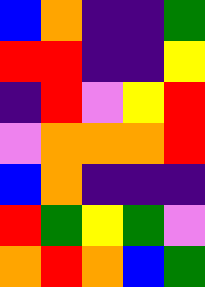[["blue", "orange", "indigo", "indigo", "green"], ["red", "red", "indigo", "indigo", "yellow"], ["indigo", "red", "violet", "yellow", "red"], ["violet", "orange", "orange", "orange", "red"], ["blue", "orange", "indigo", "indigo", "indigo"], ["red", "green", "yellow", "green", "violet"], ["orange", "red", "orange", "blue", "green"]]